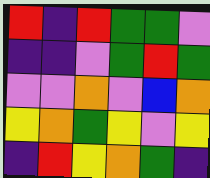[["red", "indigo", "red", "green", "green", "violet"], ["indigo", "indigo", "violet", "green", "red", "green"], ["violet", "violet", "orange", "violet", "blue", "orange"], ["yellow", "orange", "green", "yellow", "violet", "yellow"], ["indigo", "red", "yellow", "orange", "green", "indigo"]]